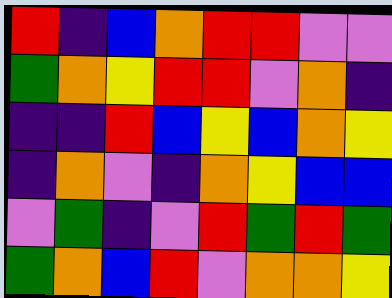[["red", "indigo", "blue", "orange", "red", "red", "violet", "violet"], ["green", "orange", "yellow", "red", "red", "violet", "orange", "indigo"], ["indigo", "indigo", "red", "blue", "yellow", "blue", "orange", "yellow"], ["indigo", "orange", "violet", "indigo", "orange", "yellow", "blue", "blue"], ["violet", "green", "indigo", "violet", "red", "green", "red", "green"], ["green", "orange", "blue", "red", "violet", "orange", "orange", "yellow"]]